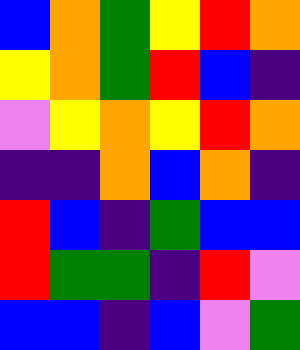[["blue", "orange", "green", "yellow", "red", "orange"], ["yellow", "orange", "green", "red", "blue", "indigo"], ["violet", "yellow", "orange", "yellow", "red", "orange"], ["indigo", "indigo", "orange", "blue", "orange", "indigo"], ["red", "blue", "indigo", "green", "blue", "blue"], ["red", "green", "green", "indigo", "red", "violet"], ["blue", "blue", "indigo", "blue", "violet", "green"]]